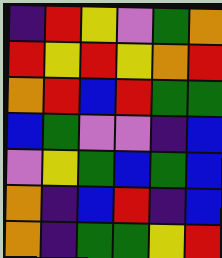[["indigo", "red", "yellow", "violet", "green", "orange"], ["red", "yellow", "red", "yellow", "orange", "red"], ["orange", "red", "blue", "red", "green", "green"], ["blue", "green", "violet", "violet", "indigo", "blue"], ["violet", "yellow", "green", "blue", "green", "blue"], ["orange", "indigo", "blue", "red", "indigo", "blue"], ["orange", "indigo", "green", "green", "yellow", "red"]]